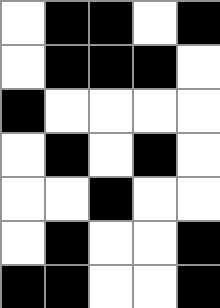[["white", "black", "black", "white", "black"], ["white", "black", "black", "black", "white"], ["black", "white", "white", "white", "white"], ["white", "black", "white", "black", "white"], ["white", "white", "black", "white", "white"], ["white", "black", "white", "white", "black"], ["black", "black", "white", "white", "black"]]